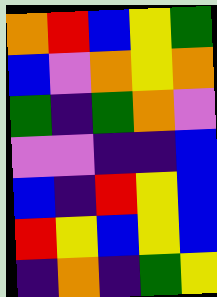[["orange", "red", "blue", "yellow", "green"], ["blue", "violet", "orange", "yellow", "orange"], ["green", "indigo", "green", "orange", "violet"], ["violet", "violet", "indigo", "indigo", "blue"], ["blue", "indigo", "red", "yellow", "blue"], ["red", "yellow", "blue", "yellow", "blue"], ["indigo", "orange", "indigo", "green", "yellow"]]